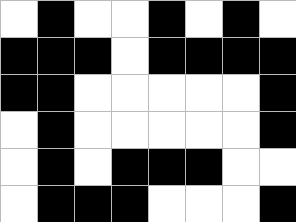[["white", "black", "white", "white", "black", "white", "black", "white"], ["black", "black", "black", "white", "black", "black", "black", "black"], ["black", "black", "white", "white", "white", "white", "white", "black"], ["white", "black", "white", "white", "white", "white", "white", "black"], ["white", "black", "white", "black", "black", "black", "white", "white"], ["white", "black", "black", "black", "white", "white", "white", "black"]]